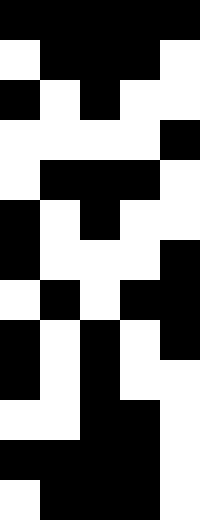[["black", "black", "black", "black", "black"], ["white", "black", "black", "black", "white"], ["black", "white", "black", "white", "white"], ["white", "white", "white", "white", "black"], ["white", "black", "black", "black", "white"], ["black", "white", "black", "white", "white"], ["black", "white", "white", "white", "black"], ["white", "black", "white", "black", "black"], ["black", "white", "black", "white", "black"], ["black", "white", "black", "white", "white"], ["white", "white", "black", "black", "white"], ["black", "black", "black", "black", "white"], ["white", "black", "black", "black", "white"]]